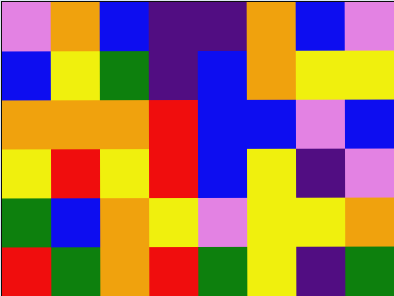[["violet", "orange", "blue", "indigo", "indigo", "orange", "blue", "violet"], ["blue", "yellow", "green", "indigo", "blue", "orange", "yellow", "yellow"], ["orange", "orange", "orange", "red", "blue", "blue", "violet", "blue"], ["yellow", "red", "yellow", "red", "blue", "yellow", "indigo", "violet"], ["green", "blue", "orange", "yellow", "violet", "yellow", "yellow", "orange"], ["red", "green", "orange", "red", "green", "yellow", "indigo", "green"]]